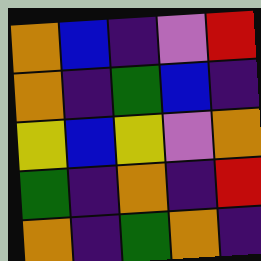[["orange", "blue", "indigo", "violet", "red"], ["orange", "indigo", "green", "blue", "indigo"], ["yellow", "blue", "yellow", "violet", "orange"], ["green", "indigo", "orange", "indigo", "red"], ["orange", "indigo", "green", "orange", "indigo"]]